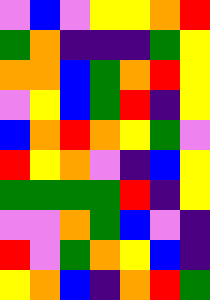[["violet", "blue", "violet", "yellow", "yellow", "orange", "red"], ["green", "orange", "indigo", "indigo", "indigo", "green", "yellow"], ["orange", "orange", "blue", "green", "orange", "red", "yellow"], ["violet", "yellow", "blue", "green", "red", "indigo", "yellow"], ["blue", "orange", "red", "orange", "yellow", "green", "violet"], ["red", "yellow", "orange", "violet", "indigo", "blue", "yellow"], ["green", "green", "green", "green", "red", "indigo", "yellow"], ["violet", "violet", "orange", "green", "blue", "violet", "indigo"], ["red", "violet", "green", "orange", "yellow", "blue", "indigo"], ["yellow", "orange", "blue", "indigo", "orange", "red", "green"]]